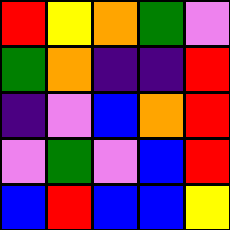[["red", "yellow", "orange", "green", "violet"], ["green", "orange", "indigo", "indigo", "red"], ["indigo", "violet", "blue", "orange", "red"], ["violet", "green", "violet", "blue", "red"], ["blue", "red", "blue", "blue", "yellow"]]